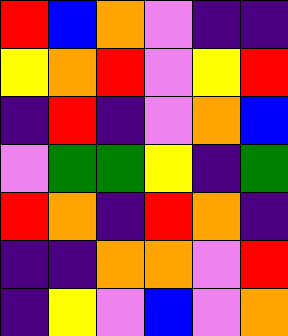[["red", "blue", "orange", "violet", "indigo", "indigo"], ["yellow", "orange", "red", "violet", "yellow", "red"], ["indigo", "red", "indigo", "violet", "orange", "blue"], ["violet", "green", "green", "yellow", "indigo", "green"], ["red", "orange", "indigo", "red", "orange", "indigo"], ["indigo", "indigo", "orange", "orange", "violet", "red"], ["indigo", "yellow", "violet", "blue", "violet", "orange"]]